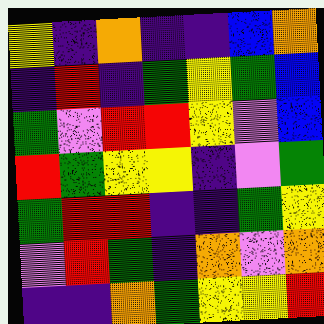[["yellow", "indigo", "orange", "indigo", "indigo", "blue", "orange"], ["indigo", "red", "indigo", "green", "yellow", "green", "blue"], ["green", "violet", "red", "red", "yellow", "violet", "blue"], ["red", "green", "yellow", "yellow", "indigo", "violet", "green"], ["green", "red", "red", "indigo", "indigo", "green", "yellow"], ["violet", "red", "green", "indigo", "orange", "violet", "orange"], ["indigo", "indigo", "orange", "green", "yellow", "yellow", "red"]]